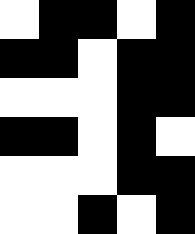[["white", "black", "black", "white", "black"], ["black", "black", "white", "black", "black"], ["white", "white", "white", "black", "black"], ["black", "black", "white", "black", "white"], ["white", "white", "white", "black", "black"], ["white", "white", "black", "white", "black"]]